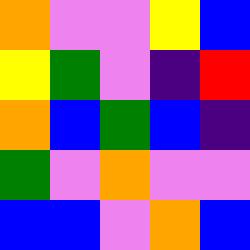[["orange", "violet", "violet", "yellow", "blue"], ["yellow", "green", "violet", "indigo", "red"], ["orange", "blue", "green", "blue", "indigo"], ["green", "violet", "orange", "violet", "violet"], ["blue", "blue", "violet", "orange", "blue"]]